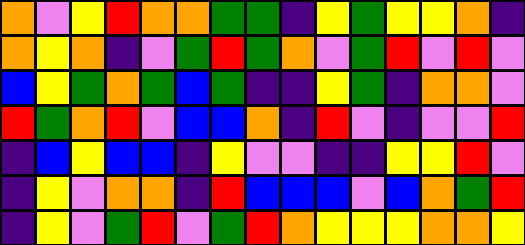[["orange", "violet", "yellow", "red", "orange", "orange", "green", "green", "indigo", "yellow", "green", "yellow", "yellow", "orange", "indigo"], ["orange", "yellow", "orange", "indigo", "violet", "green", "red", "green", "orange", "violet", "green", "red", "violet", "red", "violet"], ["blue", "yellow", "green", "orange", "green", "blue", "green", "indigo", "indigo", "yellow", "green", "indigo", "orange", "orange", "violet"], ["red", "green", "orange", "red", "violet", "blue", "blue", "orange", "indigo", "red", "violet", "indigo", "violet", "violet", "red"], ["indigo", "blue", "yellow", "blue", "blue", "indigo", "yellow", "violet", "violet", "indigo", "indigo", "yellow", "yellow", "red", "violet"], ["indigo", "yellow", "violet", "orange", "orange", "indigo", "red", "blue", "blue", "blue", "violet", "blue", "orange", "green", "red"], ["indigo", "yellow", "violet", "green", "red", "violet", "green", "red", "orange", "yellow", "yellow", "yellow", "orange", "orange", "yellow"]]